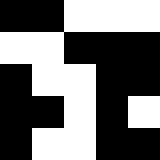[["black", "black", "white", "white", "white"], ["white", "white", "black", "black", "black"], ["black", "white", "white", "black", "black"], ["black", "black", "white", "black", "white"], ["black", "white", "white", "black", "black"]]